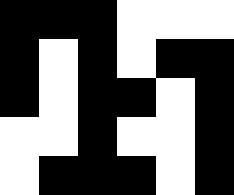[["black", "black", "black", "white", "white", "white"], ["black", "white", "black", "white", "black", "black"], ["black", "white", "black", "black", "white", "black"], ["white", "white", "black", "white", "white", "black"], ["white", "black", "black", "black", "white", "black"]]